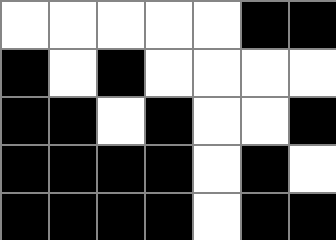[["white", "white", "white", "white", "white", "black", "black"], ["black", "white", "black", "white", "white", "white", "white"], ["black", "black", "white", "black", "white", "white", "black"], ["black", "black", "black", "black", "white", "black", "white"], ["black", "black", "black", "black", "white", "black", "black"]]